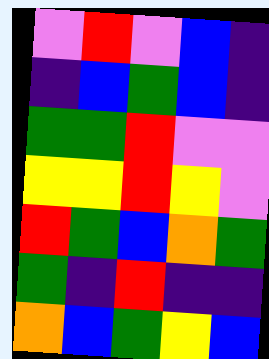[["violet", "red", "violet", "blue", "indigo"], ["indigo", "blue", "green", "blue", "indigo"], ["green", "green", "red", "violet", "violet"], ["yellow", "yellow", "red", "yellow", "violet"], ["red", "green", "blue", "orange", "green"], ["green", "indigo", "red", "indigo", "indigo"], ["orange", "blue", "green", "yellow", "blue"]]